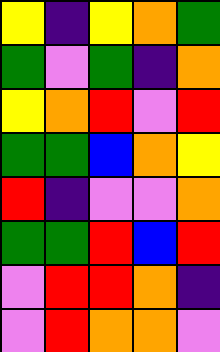[["yellow", "indigo", "yellow", "orange", "green"], ["green", "violet", "green", "indigo", "orange"], ["yellow", "orange", "red", "violet", "red"], ["green", "green", "blue", "orange", "yellow"], ["red", "indigo", "violet", "violet", "orange"], ["green", "green", "red", "blue", "red"], ["violet", "red", "red", "orange", "indigo"], ["violet", "red", "orange", "orange", "violet"]]